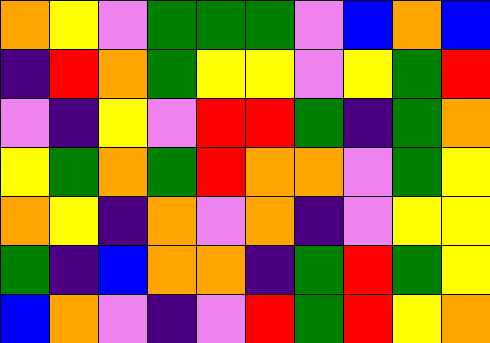[["orange", "yellow", "violet", "green", "green", "green", "violet", "blue", "orange", "blue"], ["indigo", "red", "orange", "green", "yellow", "yellow", "violet", "yellow", "green", "red"], ["violet", "indigo", "yellow", "violet", "red", "red", "green", "indigo", "green", "orange"], ["yellow", "green", "orange", "green", "red", "orange", "orange", "violet", "green", "yellow"], ["orange", "yellow", "indigo", "orange", "violet", "orange", "indigo", "violet", "yellow", "yellow"], ["green", "indigo", "blue", "orange", "orange", "indigo", "green", "red", "green", "yellow"], ["blue", "orange", "violet", "indigo", "violet", "red", "green", "red", "yellow", "orange"]]